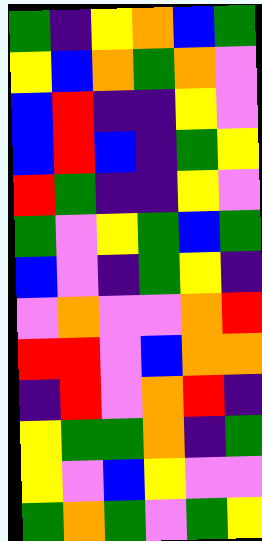[["green", "indigo", "yellow", "orange", "blue", "green"], ["yellow", "blue", "orange", "green", "orange", "violet"], ["blue", "red", "indigo", "indigo", "yellow", "violet"], ["blue", "red", "blue", "indigo", "green", "yellow"], ["red", "green", "indigo", "indigo", "yellow", "violet"], ["green", "violet", "yellow", "green", "blue", "green"], ["blue", "violet", "indigo", "green", "yellow", "indigo"], ["violet", "orange", "violet", "violet", "orange", "red"], ["red", "red", "violet", "blue", "orange", "orange"], ["indigo", "red", "violet", "orange", "red", "indigo"], ["yellow", "green", "green", "orange", "indigo", "green"], ["yellow", "violet", "blue", "yellow", "violet", "violet"], ["green", "orange", "green", "violet", "green", "yellow"]]